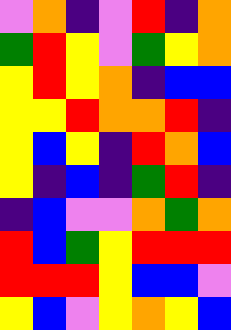[["violet", "orange", "indigo", "violet", "red", "indigo", "orange"], ["green", "red", "yellow", "violet", "green", "yellow", "orange"], ["yellow", "red", "yellow", "orange", "indigo", "blue", "blue"], ["yellow", "yellow", "red", "orange", "orange", "red", "indigo"], ["yellow", "blue", "yellow", "indigo", "red", "orange", "blue"], ["yellow", "indigo", "blue", "indigo", "green", "red", "indigo"], ["indigo", "blue", "violet", "violet", "orange", "green", "orange"], ["red", "blue", "green", "yellow", "red", "red", "red"], ["red", "red", "red", "yellow", "blue", "blue", "violet"], ["yellow", "blue", "violet", "yellow", "orange", "yellow", "blue"]]